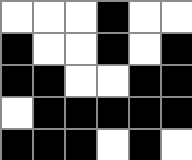[["white", "white", "white", "black", "white", "white"], ["black", "white", "white", "black", "white", "black"], ["black", "black", "white", "white", "black", "black"], ["white", "black", "black", "black", "black", "black"], ["black", "black", "black", "white", "black", "white"]]